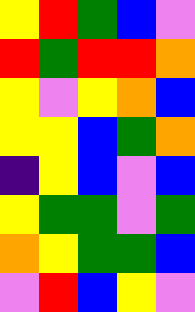[["yellow", "red", "green", "blue", "violet"], ["red", "green", "red", "red", "orange"], ["yellow", "violet", "yellow", "orange", "blue"], ["yellow", "yellow", "blue", "green", "orange"], ["indigo", "yellow", "blue", "violet", "blue"], ["yellow", "green", "green", "violet", "green"], ["orange", "yellow", "green", "green", "blue"], ["violet", "red", "blue", "yellow", "violet"]]